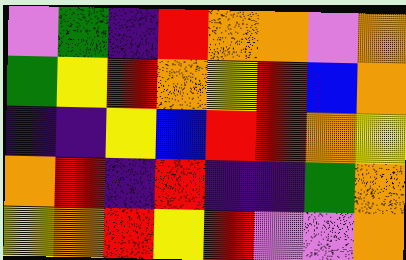[["violet", "green", "indigo", "red", "orange", "orange", "violet", "orange"], ["green", "yellow", "red", "orange", "yellow", "red", "blue", "orange"], ["indigo", "indigo", "yellow", "blue", "red", "red", "orange", "yellow"], ["orange", "red", "indigo", "red", "indigo", "indigo", "green", "orange"], ["yellow", "orange", "red", "yellow", "red", "violet", "violet", "orange"]]